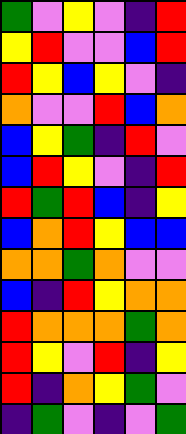[["green", "violet", "yellow", "violet", "indigo", "red"], ["yellow", "red", "violet", "violet", "blue", "red"], ["red", "yellow", "blue", "yellow", "violet", "indigo"], ["orange", "violet", "violet", "red", "blue", "orange"], ["blue", "yellow", "green", "indigo", "red", "violet"], ["blue", "red", "yellow", "violet", "indigo", "red"], ["red", "green", "red", "blue", "indigo", "yellow"], ["blue", "orange", "red", "yellow", "blue", "blue"], ["orange", "orange", "green", "orange", "violet", "violet"], ["blue", "indigo", "red", "yellow", "orange", "orange"], ["red", "orange", "orange", "orange", "green", "orange"], ["red", "yellow", "violet", "red", "indigo", "yellow"], ["red", "indigo", "orange", "yellow", "green", "violet"], ["indigo", "green", "violet", "indigo", "violet", "green"]]